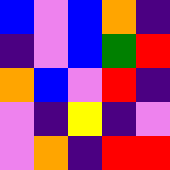[["blue", "violet", "blue", "orange", "indigo"], ["indigo", "violet", "blue", "green", "red"], ["orange", "blue", "violet", "red", "indigo"], ["violet", "indigo", "yellow", "indigo", "violet"], ["violet", "orange", "indigo", "red", "red"]]